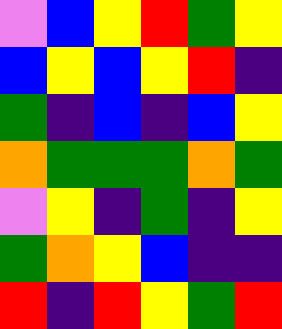[["violet", "blue", "yellow", "red", "green", "yellow"], ["blue", "yellow", "blue", "yellow", "red", "indigo"], ["green", "indigo", "blue", "indigo", "blue", "yellow"], ["orange", "green", "green", "green", "orange", "green"], ["violet", "yellow", "indigo", "green", "indigo", "yellow"], ["green", "orange", "yellow", "blue", "indigo", "indigo"], ["red", "indigo", "red", "yellow", "green", "red"]]